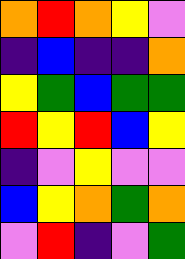[["orange", "red", "orange", "yellow", "violet"], ["indigo", "blue", "indigo", "indigo", "orange"], ["yellow", "green", "blue", "green", "green"], ["red", "yellow", "red", "blue", "yellow"], ["indigo", "violet", "yellow", "violet", "violet"], ["blue", "yellow", "orange", "green", "orange"], ["violet", "red", "indigo", "violet", "green"]]